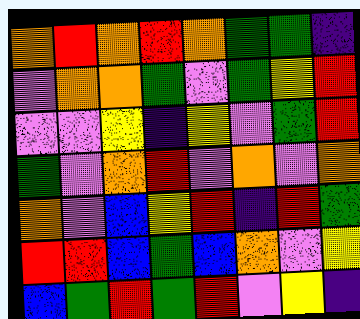[["orange", "red", "orange", "red", "orange", "green", "green", "indigo"], ["violet", "orange", "orange", "green", "violet", "green", "yellow", "red"], ["violet", "violet", "yellow", "indigo", "yellow", "violet", "green", "red"], ["green", "violet", "orange", "red", "violet", "orange", "violet", "orange"], ["orange", "violet", "blue", "yellow", "red", "indigo", "red", "green"], ["red", "red", "blue", "green", "blue", "orange", "violet", "yellow"], ["blue", "green", "red", "green", "red", "violet", "yellow", "indigo"]]